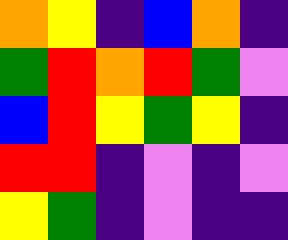[["orange", "yellow", "indigo", "blue", "orange", "indigo"], ["green", "red", "orange", "red", "green", "violet"], ["blue", "red", "yellow", "green", "yellow", "indigo"], ["red", "red", "indigo", "violet", "indigo", "violet"], ["yellow", "green", "indigo", "violet", "indigo", "indigo"]]